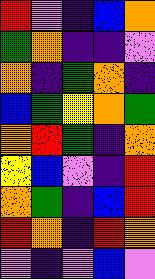[["red", "violet", "indigo", "blue", "orange"], ["green", "orange", "indigo", "indigo", "violet"], ["orange", "indigo", "green", "orange", "indigo"], ["blue", "green", "yellow", "orange", "green"], ["orange", "red", "green", "indigo", "orange"], ["yellow", "blue", "violet", "indigo", "red"], ["orange", "green", "indigo", "blue", "red"], ["red", "orange", "indigo", "red", "orange"], ["violet", "indigo", "violet", "blue", "violet"]]